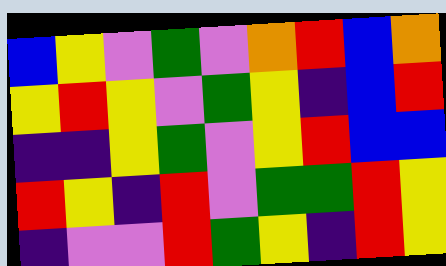[["blue", "yellow", "violet", "green", "violet", "orange", "red", "blue", "orange"], ["yellow", "red", "yellow", "violet", "green", "yellow", "indigo", "blue", "red"], ["indigo", "indigo", "yellow", "green", "violet", "yellow", "red", "blue", "blue"], ["red", "yellow", "indigo", "red", "violet", "green", "green", "red", "yellow"], ["indigo", "violet", "violet", "red", "green", "yellow", "indigo", "red", "yellow"]]